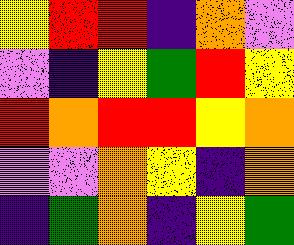[["yellow", "red", "red", "indigo", "orange", "violet"], ["violet", "indigo", "yellow", "green", "red", "yellow"], ["red", "orange", "red", "red", "yellow", "orange"], ["violet", "violet", "orange", "yellow", "indigo", "orange"], ["indigo", "green", "orange", "indigo", "yellow", "green"]]